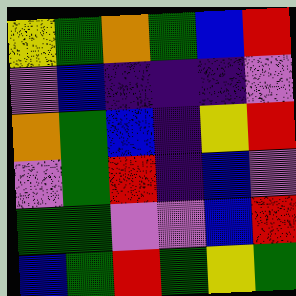[["yellow", "green", "orange", "green", "blue", "red"], ["violet", "blue", "indigo", "indigo", "indigo", "violet"], ["orange", "green", "blue", "indigo", "yellow", "red"], ["violet", "green", "red", "indigo", "blue", "violet"], ["green", "green", "violet", "violet", "blue", "red"], ["blue", "green", "red", "green", "yellow", "green"]]